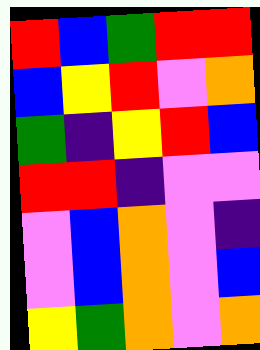[["red", "blue", "green", "red", "red"], ["blue", "yellow", "red", "violet", "orange"], ["green", "indigo", "yellow", "red", "blue"], ["red", "red", "indigo", "violet", "violet"], ["violet", "blue", "orange", "violet", "indigo"], ["violet", "blue", "orange", "violet", "blue"], ["yellow", "green", "orange", "violet", "orange"]]